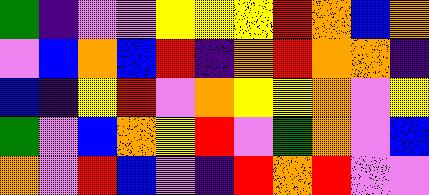[["green", "indigo", "violet", "violet", "yellow", "yellow", "yellow", "red", "orange", "blue", "orange"], ["violet", "blue", "orange", "blue", "red", "indigo", "orange", "red", "orange", "orange", "indigo"], ["blue", "indigo", "yellow", "red", "violet", "orange", "yellow", "yellow", "orange", "violet", "yellow"], ["green", "violet", "blue", "orange", "yellow", "red", "violet", "green", "orange", "violet", "blue"], ["orange", "violet", "red", "blue", "violet", "indigo", "red", "orange", "red", "violet", "violet"]]